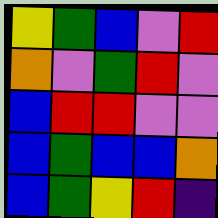[["yellow", "green", "blue", "violet", "red"], ["orange", "violet", "green", "red", "violet"], ["blue", "red", "red", "violet", "violet"], ["blue", "green", "blue", "blue", "orange"], ["blue", "green", "yellow", "red", "indigo"]]